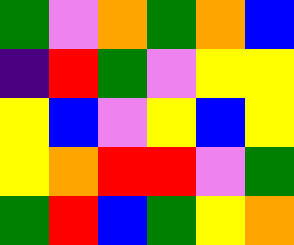[["green", "violet", "orange", "green", "orange", "blue"], ["indigo", "red", "green", "violet", "yellow", "yellow"], ["yellow", "blue", "violet", "yellow", "blue", "yellow"], ["yellow", "orange", "red", "red", "violet", "green"], ["green", "red", "blue", "green", "yellow", "orange"]]